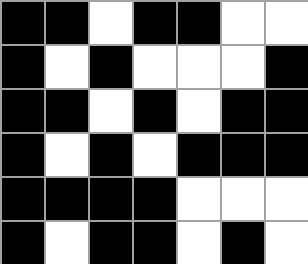[["black", "black", "white", "black", "black", "white", "white"], ["black", "white", "black", "white", "white", "white", "black"], ["black", "black", "white", "black", "white", "black", "black"], ["black", "white", "black", "white", "black", "black", "black"], ["black", "black", "black", "black", "white", "white", "white"], ["black", "white", "black", "black", "white", "black", "white"]]